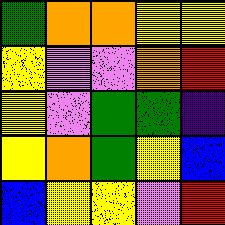[["green", "orange", "orange", "yellow", "yellow"], ["yellow", "violet", "violet", "orange", "red"], ["yellow", "violet", "green", "green", "indigo"], ["yellow", "orange", "green", "yellow", "blue"], ["blue", "yellow", "yellow", "violet", "red"]]